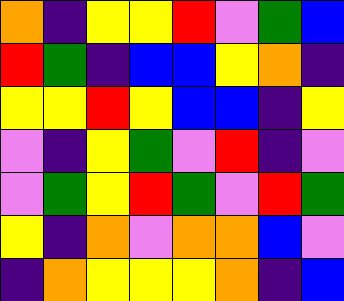[["orange", "indigo", "yellow", "yellow", "red", "violet", "green", "blue"], ["red", "green", "indigo", "blue", "blue", "yellow", "orange", "indigo"], ["yellow", "yellow", "red", "yellow", "blue", "blue", "indigo", "yellow"], ["violet", "indigo", "yellow", "green", "violet", "red", "indigo", "violet"], ["violet", "green", "yellow", "red", "green", "violet", "red", "green"], ["yellow", "indigo", "orange", "violet", "orange", "orange", "blue", "violet"], ["indigo", "orange", "yellow", "yellow", "yellow", "orange", "indigo", "blue"]]